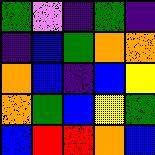[["green", "violet", "indigo", "green", "indigo"], ["indigo", "blue", "green", "orange", "orange"], ["orange", "blue", "indigo", "blue", "yellow"], ["orange", "green", "blue", "yellow", "green"], ["blue", "red", "red", "orange", "blue"]]